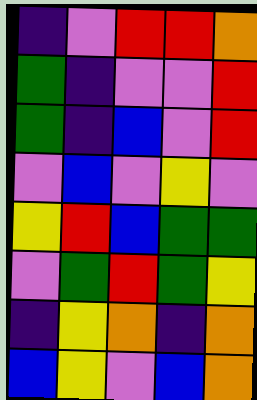[["indigo", "violet", "red", "red", "orange"], ["green", "indigo", "violet", "violet", "red"], ["green", "indigo", "blue", "violet", "red"], ["violet", "blue", "violet", "yellow", "violet"], ["yellow", "red", "blue", "green", "green"], ["violet", "green", "red", "green", "yellow"], ["indigo", "yellow", "orange", "indigo", "orange"], ["blue", "yellow", "violet", "blue", "orange"]]